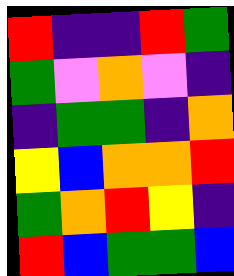[["red", "indigo", "indigo", "red", "green"], ["green", "violet", "orange", "violet", "indigo"], ["indigo", "green", "green", "indigo", "orange"], ["yellow", "blue", "orange", "orange", "red"], ["green", "orange", "red", "yellow", "indigo"], ["red", "blue", "green", "green", "blue"]]